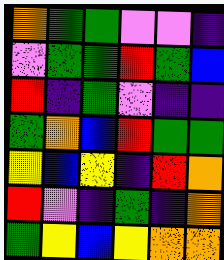[["orange", "green", "green", "violet", "violet", "indigo"], ["violet", "green", "green", "red", "green", "blue"], ["red", "indigo", "green", "violet", "indigo", "indigo"], ["green", "orange", "blue", "red", "green", "green"], ["yellow", "blue", "yellow", "indigo", "red", "orange"], ["red", "violet", "indigo", "green", "indigo", "orange"], ["green", "yellow", "blue", "yellow", "orange", "orange"]]